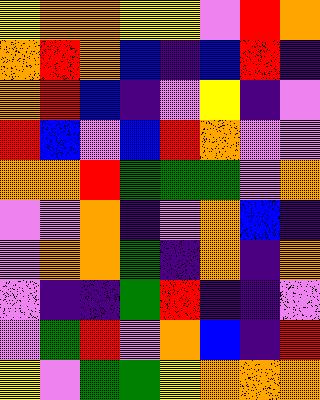[["yellow", "orange", "orange", "yellow", "yellow", "violet", "red", "orange"], ["orange", "red", "orange", "blue", "indigo", "blue", "red", "indigo"], ["orange", "red", "blue", "indigo", "violet", "yellow", "indigo", "violet"], ["red", "blue", "violet", "blue", "red", "orange", "violet", "violet"], ["orange", "orange", "red", "green", "green", "green", "violet", "orange"], ["violet", "violet", "orange", "indigo", "violet", "orange", "blue", "indigo"], ["violet", "orange", "orange", "green", "indigo", "orange", "indigo", "orange"], ["violet", "indigo", "indigo", "green", "red", "indigo", "indigo", "violet"], ["violet", "green", "red", "violet", "orange", "blue", "indigo", "red"], ["yellow", "violet", "green", "green", "yellow", "orange", "orange", "orange"]]